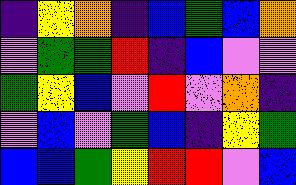[["indigo", "yellow", "orange", "indigo", "blue", "green", "blue", "orange"], ["violet", "green", "green", "red", "indigo", "blue", "violet", "violet"], ["green", "yellow", "blue", "violet", "red", "violet", "orange", "indigo"], ["violet", "blue", "violet", "green", "blue", "indigo", "yellow", "green"], ["blue", "blue", "green", "yellow", "red", "red", "violet", "blue"]]